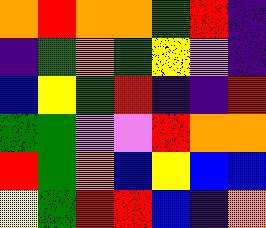[["orange", "red", "orange", "orange", "green", "red", "indigo"], ["indigo", "green", "orange", "green", "yellow", "violet", "indigo"], ["blue", "yellow", "green", "red", "indigo", "indigo", "red"], ["green", "green", "violet", "violet", "red", "orange", "orange"], ["red", "green", "orange", "blue", "yellow", "blue", "blue"], ["yellow", "green", "red", "red", "blue", "indigo", "orange"]]